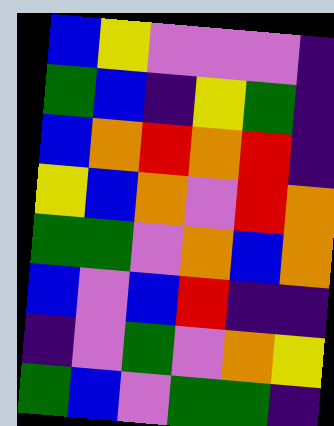[["blue", "yellow", "violet", "violet", "violet", "indigo"], ["green", "blue", "indigo", "yellow", "green", "indigo"], ["blue", "orange", "red", "orange", "red", "indigo"], ["yellow", "blue", "orange", "violet", "red", "orange"], ["green", "green", "violet", "orange", "blue", "orange"], ["blue", "violet", "blue", "red", "indigo", "indigo"], ["indigo", "violet", "green", "violet", "orange", "yellow"], ["green", "blue", "violet", "green", "green", "indigo"]]